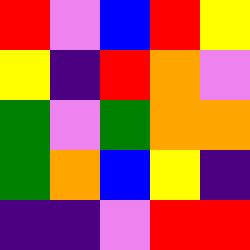[["red", "violet", "blue", "red", "yellow"], ["yellow", "indigo", "red", "orange", "violet"], ["green", "violet", "green", "orange", "orange"], ["green", "orange", "blue", "yellow", "indigo"], ["indigo", "indigo", "violet", "red", "red"]]